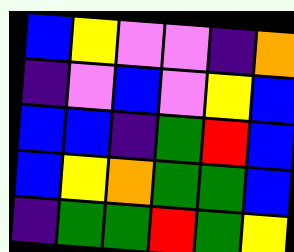[["blue", "yellow", "violet", "violet", "indigo", "orange"], ["indigo", "violet", "blue", "violet", "yellow", "blue"], ["blue", "blue", "indigo", "green", "red", "blue"], ["blue", "yellow", "orange", "green", "green", "blue"], ["indigo", "green", "green", "red", "green", "yellow"]]